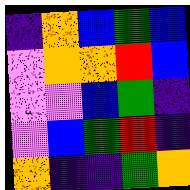[["indigo", "orange", "blue", "green", "blue"], ["violet", "orange", "orange", "red", "blue"], ["violet", "violet", "blue", "green", "indigo"], ["violet", "blue", "green", "red", "indigo"], ["orange", "indigo", "indigo", "green", "orange"]]